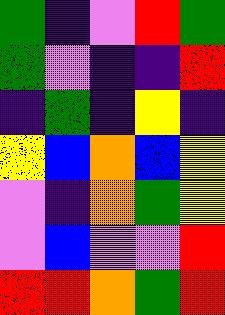[["green", "indigo", "violet", "red", "green"], ["green", "violet", "indigo", "indigo", "red"], ["indigo", "green", "indigo", "yellow", "indigo"], ["yellow", "blue", "orange", "blue", "yellow"], ["violet", "indigo", "orange", "green", "yellow"], ["violet", "blue", "violet", "violet", "red"], ["red", "red", "orange", "green", "red"]]